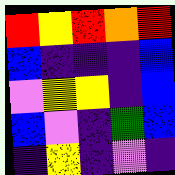[["red", "yellow", "red", "orange", "red"], ["blue", "indigo", "indigo", "indigo", "blue"], ["violet", "yellow", "yellow", "indigo", "blue"], ["blue", "violet", "indigo", "green", "blue"], ["indigo", "yellow", "indigo", "violet", "indigo"]]